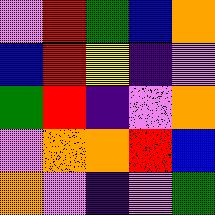[["violet", "red", "green", "blue", "orange"], ["blue", "red", "yellow", "indigo", "violet"], ["green", "red", "indigo", "violet", "orange"], ["violet", "orange", "orange", "red", "blue"], ["orange", "violet", "indigo", "violet", "green"]]